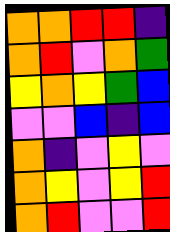[["orange", "orange", "red", "red", "indigo"], ["orange", "red", "violet", "orange", "green"], ["yellow", "orange", "yellow", "green", "blue"], ["violet", "violet", "blue", "indigo", "blue"], ["orange", "indigo", "violet", "yellow", "violet"], ["orange", "yellow", "violet", "yellow", "red"], ["orange", "red", "violet", "violet", "red"]]